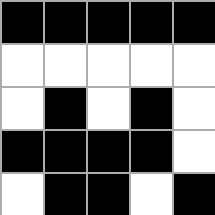[["black", "black", "black", "black", "black"], ["white", "white", "white", "white", "white"], ["white", "black", "white", "black", "white"], ["black", "black", "black", "black", "white"], ["white", "black", "black", "white", "black"]]